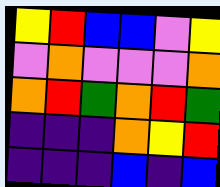[["yellow", "red", "blue", "blue", "violet", "yellow"], ["violet", "orange", "violet", "violet", "violet", "orange"], ["orange", "red", "green", "orange", "red", "green"], ["indigo", "indigo", "indigo", "orange", "yellow", "red"], ["indigo", "indigo", "indigo", "blue", "indigo", "blue"]]